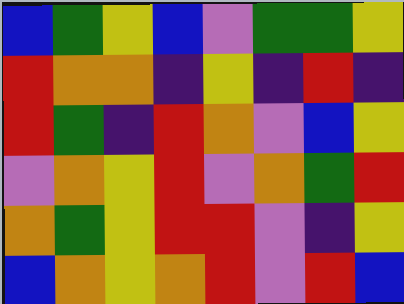[["blue", "green", "yellow", "blue", "violet", "green", "green", "yellow"], ["red", "orange", "orange", "indigo", "yellow", "indigo", "red", "indigo"], ["red", "green", "indigo", "red", "orange", "violet", "blue", "yellow"], ["violet", "orange", "yellow", "red", "violet", "orange", "green", "red"], ["orange", "green", "yellow", "red", "red", "violet", "indigo", "yellow"], ["blue", "orange", "yellow", "orange", "red", "violet", "red", "blue"]]